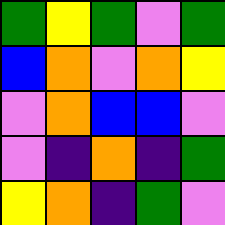[["green", "yellow", "green", "violet", "green"], ["blue", "orange", "violet", "orange", "yellow"], ["violet", "orange", "blue", "blue", "violet"], ["violet", "indigo", "orange", "indigo", "green"], ["yellow", "orange", "indigo", "green", "violet"]]